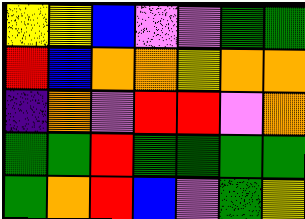[["yellow", "yellow", "blue", "violet", "violet", "green", "green"], ["red", "blue", "orange", "orange", "yellow", "orange", "orange"], ["indigo", "orange", "violet", "red", "red", "violet", "orange"], ["green", "green", "red", "green", "green", "green", "green"], ["green", "orange", "red", "blue", "violet", "green", "yellow"]]